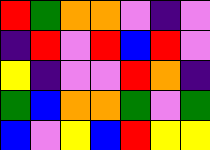[["red", "green", "orange", "orange", "violet", "indigo", "violet"], ["indigo", "red", "violet", "red", "blue", "red", "violet"], ["yellow", "indigo", "violet", "violet", "red", "orange", "indigo"], ["green", "blue", "orange", "orange", "green", "violet", "green"], ["blue", "violet", "yellow", "blue", "red", "yellow", "yellow"]]